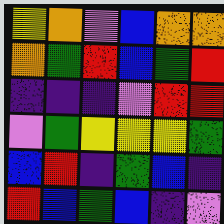[["yellow", "orange", "violet", "blue", "orange", "orange"], ["orange", "green", "red", "blue", "green", "red"], ["indigo", "indigo", "indigo", "violet", "red", "red"], ["violet", "green", "yellow", "yellow", "yellow", "green"], ["blue", "red", "indigo", "green", "blue", "indigo"], ["red", "blue", "green", "blue", "indigo", "violet"]]